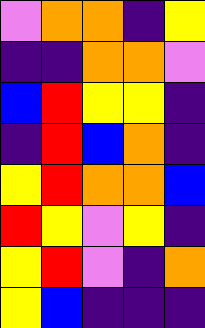[["violet", "orange", "orange", "indigo", "yellow"], ["indigo", "indigo", "orange", "orange", "violet"], ["blue", "red", "yellow", "yellow", "indigo"], ["indigo", "red", "blue", "orange", "indigo"], ["yellow", "red", "orange", "orange", "blue"], ["red", "yellow", "violet", "yellow", "indigo"], ["yellow", "red", "violet", "indigo", "orange"], ["yellow", "blue", "indigo", "indigo", "indigo"]]